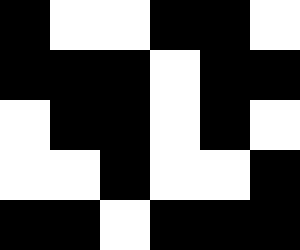[["black", "white", "white", "black", "black", "white"], ["black", "black", "black", "white", "black", "black"], ["white", "black", "black", "white", "black", "white"], ["white", "white", "black", "white", "white", "black"], ["black", "black", "white", "black", "black", "black"]]